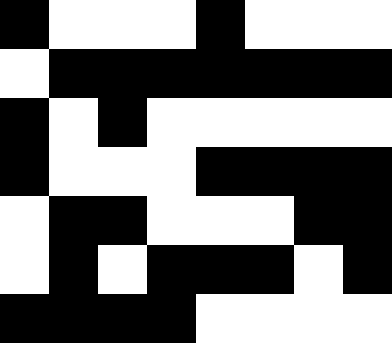[["black", "white", "white", "white", "black", "white", "white", "white"], ["white", "black", "black", "black", "black", "black", "black", "black"], ["black", "white", "black", "white", "white", "white", "white", "white"], ["black", "white", "white", "white", "black", "black", "black", "black"], ["white", "black", "black", "white", "white", "white", "black", "black"], ["white", "black", "white", "black", "black", "black", "white", "black"], ["black", "black", "black", "black", "white", "white", "white", "white"]]